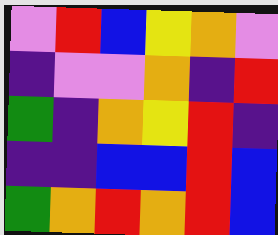[["violet", "red", "blue", "yellow", "orange", "violet"], ["indigo", "violet", "violet", "orange", "indigo", "red"], ["green", "indigo", "orange", "yellow", "red", "indigo"], ["indigo", "indigo", "blue", "blue", "red", "blue"], ["green", "orange", "red", "orange", "red", "blue"]]